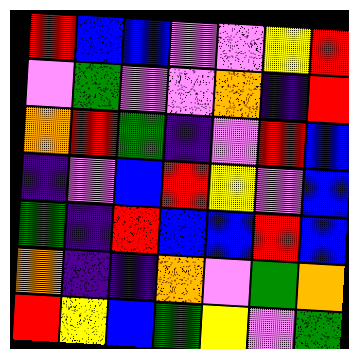[["red", "blue", "blue", "violet", "violet", "yellow", "red"], ["violet", "green", "violet", "violet", "orange", "indigo", "red"], ["orange", "red", "green", "indigo", "violet", "red", "blue"], ["indigo", "violet", "blue", "red", "yellow", "violet", "blue"], ["green", "indigo", "red", "blue", "blue", "red", "blue"], ["orange", "indigo", "indigo", "orange", "violet", "green", "orange"], ["red", "yellow", "blue", "green", "yellow", "violet", "green"]]